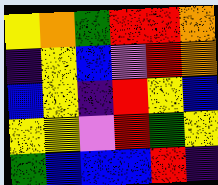[["yellow", "orange", "green", "red", "red", "orange"], ["indigo", "yellow", "blue", "violet", "red", "orange"], ["blue", "yellow", "indigo", "red", "yellow", "blue"], ["yellow", "yellow", "violet", "red", "green", "yellow"], ["green", "blue", "blue", "blue", "red", "indigo"]]